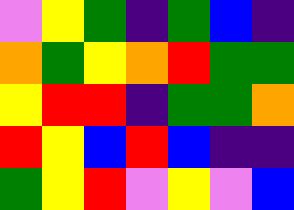[["violet", "yellow", "green", "indigo", "green", "blue", "indigo"], ["orange", "green", "yellow", "orange", "red", "green", "green"], ["yellow", "red", "red", "indigo", "green", "green", "orange"], ["red", "yellow", "blue", "red", "blue", "indigo", "indigo"], ["green", "yellow", "red", "violet", "yellow", "violet", "blue"]]